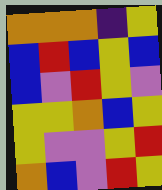[["orange", "orange", "orange", "indigo", "yellow"], ["blue", "red", "blue", "yellow", "blue"], ["blue", "violet", "red", "yellow", "violet"], ["yellow", "yellow", "orange", "blue", "yellow"], ["yellow", "violet", "violet", "yellow", "red"], ["orange", "blue", "violet", "red", "yellow"]]